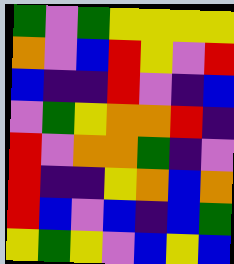[["green", "violet", "green", "yellow", "yellow", "yellow", "yellow"], ["orange", "violet", "blue", "red", "yellow", "violet", "red"], ["blue", "indigo", "indigo", "red", "violet", "indigo", "blue"], ["violet", "green", "yellow", "orange", "orange", "red", "indigo"], ["red", "violet", "orange", "orange", "green", "indigo", "violet"], ["red", "indigo", "indigo", "yellow", "orange", "blue", "orange"], ["red", "blue", "violet", "blue", "indigo", "blue", "green"], ["yellow", "green", "yellow", "violet", "blue", "yellow", "blue"]]